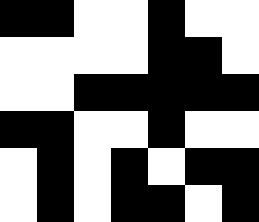[["black", "black", "white", "white", "black", "white", "white"], ["white", "white", "white", "white", "black", "black", "white"], ["white", "white", "black", "black", "black", "black", "black"], ["black", "black", "white", "white", "black", "white", "white"], ["white", "black", "white", "black", "white", "black", "black"], ["white", "black", "white", "black", "black", "white", "black"]]